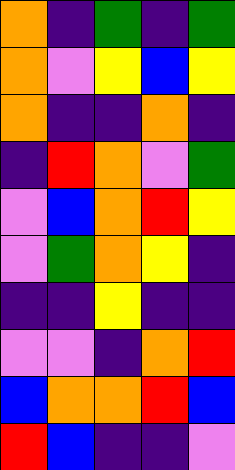[["orange", "indigo", "green", "indigo", "green"], ["orange", "violet", "yellow", "blue", "yellow"], ["orange", "indigo", "indigo", "orange", "indigo"], ["indigo", "red", "orange", "violet", "green"], ["violet", "blue", "orange", "red", "yellow"], ["violet", "green", "orange", "yellow", "indigo"], ["indigo", "indigo", "yellow", "indigo", "indigo"], ["violet", "violet", "indigo", "orange", "red"], ["blue", "orange", "orange", "red", "blue"], ["red", "blue", "indigo", "indigo", "violet"]]